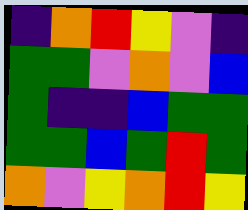[["indigo", "orange", "red", "yellow", "violet", "indigo"], ["green", "green", "violet", "orange", "violet", "blue"], ["green", "indigo", "indigo", "blue", "green", "green"], ["green", "green", "blue", "green", "red", "green"], ["orange", "violet", "yellow", "orange", "red", "yellow"]]